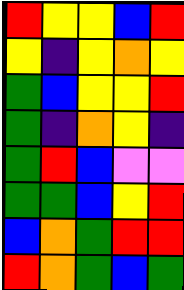[["red", "yellow", "yellow", "blue", "red"], ["yellow", "indigo", "yellow", "orange", "yellow"], ["green", "blue", "yellow", "yellow", "red"], ["green", "indigo", "orange", "yellow", "indigo"], ["green", "red", "blue", "violet", "violet"], ["green", "green", "blue", "yellow", "red"], ["blue", "orange", "green", "red", "red"], ["red", "orange", "green", "blue", "green"]]